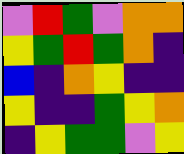[["violet", "red", "green", "violet", "orange", "orange"], ["yellow", "green", "red", "green", "orange", "indigo"], ["blue", "indigo", "orange", "yellow", "indigo", "indigo"], ["yellow", "indigo", "indigo", "green", "yellow", "orange"], ["indigo", "yellow", "green", "green", "violet", "yellow"]]